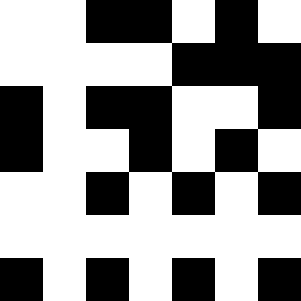[["white", "white", "black", "black", "white", "black", "white"], ["white", "white", "white", "white", "black", "black", "black"], ["black", "white", "black", "black", "white", "white", "black"], ["black", "white", "white", "black", "white", "black", "white"], ["white", "white", "black", "white", "black", "white", "black"], ["white", "white", "white", "white", "white", "white", "white"], ["black", "white", "black", "white", "black", "white", "black"]]